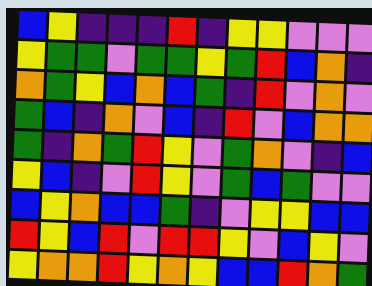[["blue", "yellow", "indigo", "indigo", "indigo", "red", "indigo", "yellow", "yellow", "violet", "violet", "violet"], ["yellow", "green", "green", "violet", "green", "green", "yellow", "green", "red", "blue", "orange", "indigo"], ["orange", "green", "yellow", "blue", "orange", "blue", "green", "indigo", "red", "violet", "orange", "violet"], ["green", "blue", "indigo", "orange", "violet", "blue", "indigo", "red", "violet", "blue", "orange", "orange"], ["green", "indigo", "orange", "green", "red", "yellow", "violet", "green", "orange", "violet", "indigo", "blue"], ["yellow", "blue", "indigo", "violet", "red", "yellow", "violet", "green", "blue", "green", "violet", "violet"], ["blue", "yellow", "orange", "blue", "blue", "green", "indigo", "violet", "yellow", "yellow", "blue", "blue"], ["red", "yellow", "blue", "red", "violet", "red", "red", "yellow", "violet", "blue", "yellow", "violet"], ["yellow", "orange", "orange", "red", "yellow", "orange", "yellow", "blue", "blue", "red", "orange", "green"]]